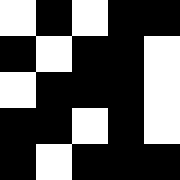[["white", "black", "white", "black", "black"], ["black", "white", "black", "black", "white"], ["white", "black", "black", "black", "white"], ["black", "black", "white", "black", "white"], ["black", "white", "black", "black", "black"]]